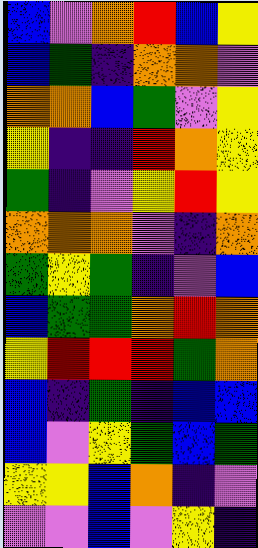[["blue", "violet", "orange", "red", "blue", "yellow"], ["blue", "green", "indigo", "orange", "orange", "violet"], ["orange", "orange", "blue", "green", "violet", "yellow"], ["yellow", "indigo", "indigo", "red", "orange", "yellow"], ["green", "indigo", "violet", "yellow", "red", "yellow"], ["orange", "orange", "orange", "violet", "indigo", "orange"], ["green", "yellow", "green", "indigo", "violet", "blue"], ["blue", "green", "green", "orange", "red", "orange"], ["yellow", "red", "red", "red", "green", "orange"], ["blue", "indigo", "green", "indigo", "blue", "blue"], ["blue", "violet", "yellow", "green", "blue", "green"], ["yellow", "yellow", "blue", "orange", "indigo", "violet"], ["violet", "violet", "blue", "violet", "yellow", "indigo"]]